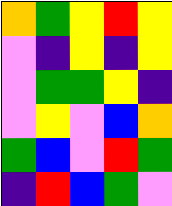[["orange", "green", "yellow", "red", "yellow"], ["violet", "indigo", "yellow", "indigo", "yellow"], ["violet", "green", "green", "yellow", "indigo"], ["violet", "yellow", "violet", "blue", "orange"], ["green", "blue", "violet", "red", "green"], ["indigo", "red", "blue", "green", "violet"]]